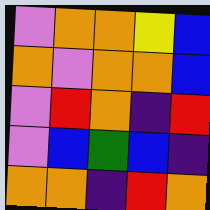[["violet", "orange", "orange", "yellow", "blue"], ["orange", "violet", "orange", "orange", "blue"], ["violet", "red", "orange", "indigo", "red"], ["violet", "blue", "green", "blue", "indigo"], ["orange", "orange", "indigo", "red", "orange"]]